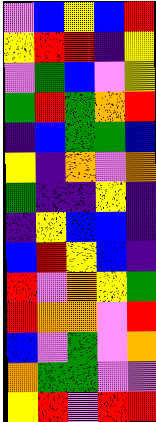[["violet", "blue", "yellow", "blue", "red"], ["yellow", "red", "red", "indigo", "yellow"], ["violet", "green", "blue", "violet", "yellow"], ["green", "red", "green", "orange", "red"], ["indigo", "blue", "green", "green", "blue"], ["yellow", "indigo", "orange", "violet", "orange"], ["green", "indigo", "indigo", "yellow", "indigo"], ["indigo", "yellow", "blue", "blue", "indigo"], ["blue", "red", "yellow", "blue", "indigo"], ["red", "violet", "orange", "yellow", "green"], ["red", "orange", "orange", "violet", "red"], ["blue", "violet", "green", "violet", "orange"], ["orange", "green", "green", "violet", "violet"], ["yellow", "red", "violet", "red", "red"]]